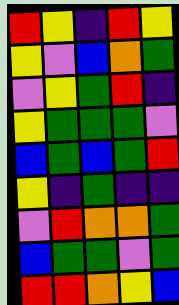[["red", "yellow", "indigo", "red", "yellow"], ["yellow", "violet", "blue", "orange", "green"], ["violet", "yellow", "green", "red", "indigo"], ["yellow", "green", "green", "green", "violet"], ["blue", "green", "blue", "green", "red"], ["yellow", "indigo", "green", "indigo", "indigo"], ["violet", "red", "orange", "orange", "green"], ["blue", "green", "green", "violet", "green"], ["red", "red", "orange", "yellow", "blue"]]